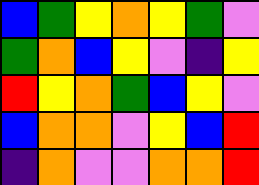[["blue", "green", "yellow", "orange", "yellow", "green", "violet"], ["green", "orange", "blue", "yellow", "violet", "indigo", "yellow"], ["red", "yellow", "orange", "green", "blue", "yellow", "violet"], ["blue", "orange", "orange", "violet", "yellow", "blue", "red"], ["indigo", "orange", "violet", "violet", "orange", "orange", "red"]]